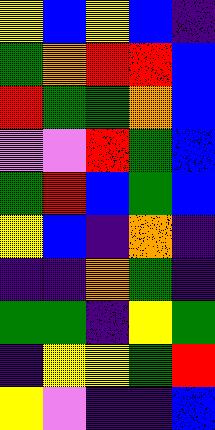[["yellow", "blue", "yellow", "blue", "indigo"], ["green", "orange", "red", "red", "blue"], ["red", "green", "green", "orange", "blue"], ["violet", "violet", "red", "green", "blue"], ["green", "red", "blue", "green", "blue"], ["yellow", "blue", "indigo", "orange", "indigo"], ["indigo", "indigo", "orange", "green", "indigo"], ["green", "green", "indigo", "yellow", "green"], ["indigo", "yellow", "yellow", "green", "red"], ["yellow", "violet", "indigo", "indigo", "blue"]]